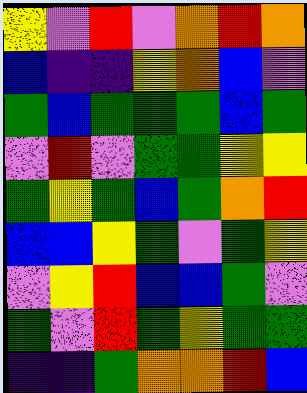[["yellow", "violet", "red", "violet", "orange", "red", "orange"], ["blue", "indigo", "indigo", "yellow", "orange", "blue", "violet"], ["green", "blue", "green", "green", "green", "blue", "green"], ["violet", "red", "violet", "green", "green", "yellow", "yellow"], ["green", "yellow", "green", "blue", "green", "orange", "red"], ["blue", "blue", "yellow", "green", "violet", "green", "yellow"], ["violet", "yellow", "red", "blue", "blue", "green", "violet"], ["green", "violet", "red", "green", "yellow", "green", "green"], ["indigo", "indigo", "green", "orange", "orange", "red", "blue"]]